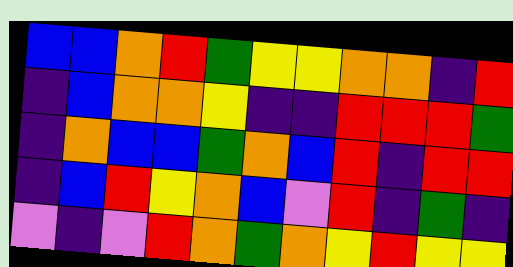[["blue", "blue", "orange", "red", "green", "yellow", "yellow", "orange", "orange", "indigo", "red"], ["indigo", "blue", "orange", "orange", "yellow", "indigo", "indigo", "red", "red", "red", "green"], ["indigo", "orange", "blue", "blue", "green", "orange", "blue", "red", "indigo", "red", "red"], ["indigo", "blue", "red", "yellow", "orange", "blue", "violet", "red", "indigo", "green", "indigo"], ["violet", "indigo", "violet", "red", "orange", "green", "orange", "yellow", "red", "yellow", "yellow"]]